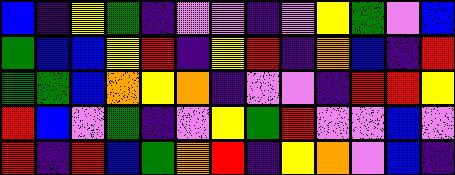[["blue", "indigo", "yellow", "green", "indigo", "violet", "violet", "indigo", "violet", "yellow", "green", "violet", "blue"], ["green", "blue", "blue", "yellow", "red", "indigo", "yellow", "red", "indigo", "orange", "blue", "indigo", "red"], ["green", "green", "blue", "orange", "yellow", "orange", "indigo", "violet", "violet", "indigo", "red", "red", "yellow"], ["red", "blue", "violet", "green", "indigo", "violet", "yellow", "green", "red", "violet", "violet", "blue", "violet"], ["red", "indigo", "red", "blue", "green", "orange", "red", "indigo", "yellow", "orange", "violet", "blue", "indigo"]]